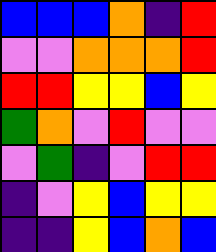[["blue", "blue", "blue", "orange", "indigo", "red"], ["violet", "violet", "orange", "orange", "orange", "red"], ["red", "red", "yellow", "yellow", "blue", "yellow"], ["green", "orange", "violet", "red", "violet", "violet"], ["violet", "green", "indigo", "violet", "red", "red"], ["indigo", "violet", "yellow", "blue", "yellow", "yellow"], ["indigo", "indigo", "yellow", "blue", "orange", "blue"]]